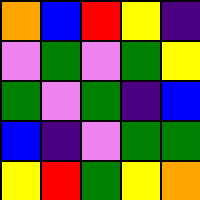[["orange", "blue", "red", "yellow", "indigo"], ["violet", "green", "violet", "green", "yellow"], ["green", "violet", "green", "indigo", "blue"], ["blue", "indigo", "violet", "green", "green"], ["yellow", "red", "green", "yellow", "orange"]]